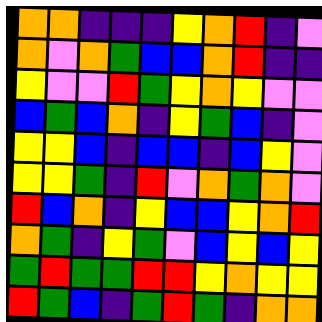[["orange", "orange", "indigo", "indigo", "indigo", "yellow", "orange", "red", "indigo", "violet"], ["orange", "violet", "orange", "green", "blue", "blue", "orange", "red", "indigo", "indigo"], ["yellow", "violet", "violet", "red", "green", "yellow", "orange", "yellow", "violet", "violet"], ["blue", "green", "blue", "orange", "indigo", "yellow", "green", "blue", "indigo", "violet"], ["yellow", "yellow", "blue", "indigo", "blue", "blue", "indigo", "blue", "yellow", "violet"], ["yellow", "yellow", "green", "indigo", "red", "violet", "orange", "green", "orange", "violet"], ["red", "blue", "orange", "indigo", "yellow", "blue", "blue", "yellow", "orange", "red"], ["orange", "green", "indigo", "yellow", "green", "violet", "blue", "yellow", "blue", "yellow"], ["green", "red", "green", "green", "red", "red", "yellow", "orange", "yellow", "yellow"], ["red", "green", "blue", "indigo", "green", "red", "green", "indigo", "orange", "orange"]]